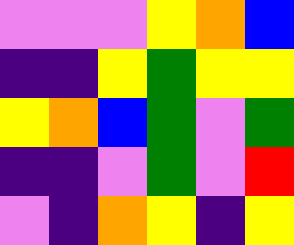[["violet", "violet", "violet", "yellow", "orange", "blue"], ["indigo", "indigo", "yellow", "green", "yellow", "yellow"], ["yellow", "orange", "blue", "green", "violet", "green"], ["indigo", "indigo", "violet", "green", "violet", "red"], ["violet", "indigo", "orange", "yellow", "indigo", "yellow"]]